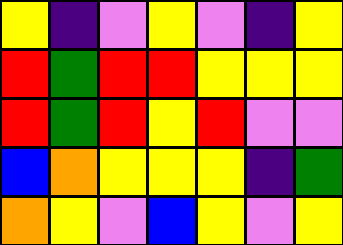[["yellow", "indigo", "violet", "yellow", "violet", "indigo", "yellow"], ["red", "green", "red", "red", "yellow", "yellow", "yellow"], ["red", "green", "red", "yellow", "red", "violet", "violet"], ["blue", "orange", "yellow", "yellow", "yellow", "indigo", "green"], ["orange", "yellow", "violet", "blue", "yellow", "violet", "yellow"]]